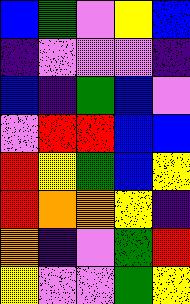[["blue", "green", "violet", "yellow", "blue"], ["indigo", "violet", "violet", "violet", "indigo"], ["blue", "indigo", "green", "blue", "violet"], ["violet", "red", "red", "blue", "blue"], ["red", "yellow", "green", "blue", "yellow"], ["red", "orange", "orange", "yellow", "indigo"], ["orange", "indigo", "violet", "green", "red"], ["yellow", "violet", "violet", "green", "yellow"]]